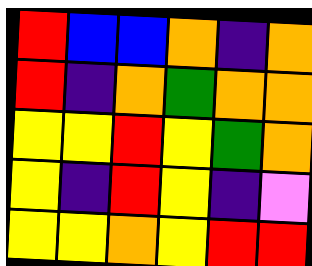[["red", "blue", "blue", "orange", "indigo", "orange"], ["red", "indigo", "orange", "green", "orange", "orange"], ["yellow", "yellow", "red", "yellow", "green", "orange"], ["yellow", "indigo", "red", "yellow", "indigo", "violet"], ["yellow", "yellow", "orange", "yellow", "red", "red"]]